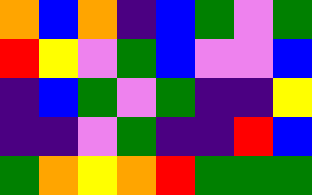[["orange", "blue", "orange", "indigo", "blue", "green", "violet", "green"], ["red", "yellow", "violet", "green", "blue", "violet", "violet", "blue"], ["indigo", "blue", "green", "violet", "green", "indigo", "indigo", "yellow"], ["indigo", "indigo", "violet", "green", "indigo", "indigo", "red", "blue"], ["green", "orange", "yellow", "orange", "red", "green", "green", "green"]]